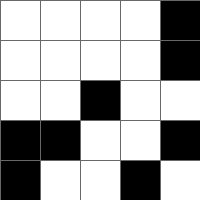[["white", "white", "white", "white", "black"], ["white", "white", "white", "white", "black"], ["white", "white", "black", "white", "white"], ["black", "black", "white", "white", "black"], ["black", "white", "white", "black", "white"]]